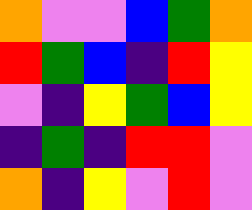[["orange", "violet", "violet", "blue", "green", "orange"], ["red", "green", "blue", "indigo", "red", "yellow"], ["violet", "indigo", "yellow", "green", "blue", "yellow"], ["indigo", "green", "indigo", "red", "red", "violet"], ["orange", "indigo", "yellow", "violet", "red", "violet"]]